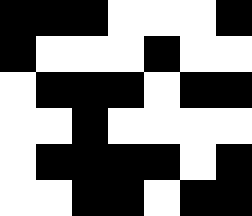[["black", "black", "black", "white", "white", "white", "black"], ["black", "white", "white", "white", "black", "white", "white"], ["white", "black", "black", "black", "white", "black", "black"], ["white", "white", "black", "white", "white", "white", "white"], ["white", "black", "black", "black", "black", "white", "black"], ["white", "white", "black", "black", "white", "black", "black"]]